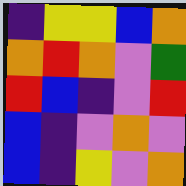[["indigo", "yellow", "yellow", "blue", "orange"], ["orange", "red", "orange", "violet", "green"], ["red", "blue", "indigo", "violet", "red"], ["blue", "indigo", "violet", "orange", "violet"], ["blue", "indigo", "yellow", "violet", "orange"]]